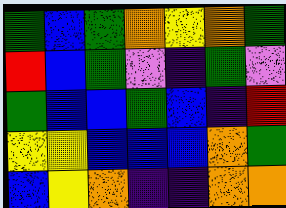[["green", "blue", "green", "orange", "yellow", "orange", "green"], ["red", "blue", "green", "violet", "indigo", "green", "violet"], ["green", "blue", "blue", "green", "blue", "indigo", "red"], ["yellow", "yellow", "blue", "blue", "blue", "orange", "green"], ["blue", "yellow", "orange", "indigo", "indigo", "orange", "orange"]]